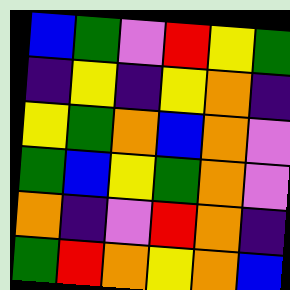[["blue", "green", "violet", "red", "yellow", "green"], ["indigo", "yellow", "indigo", "yellow", "orange", "indigo"], ["yellow", "green", "orange", "blue", "orange", "violet"], ["green", "blue", "yellow", "green", "orange", "violet"], ["orange", "indigo", "violet", "red", "orange", "indigo"], ["green", "red", "orange", "yellow", "orange", "blue"]]